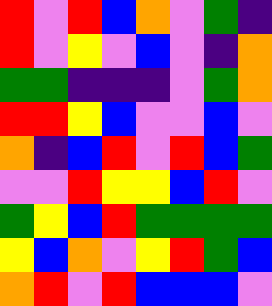[["red", "violet", "red", "blue", "orange", "violet", "green", "indigo"], ["red", "violet", "yellow", "violet", "blue", "violet", "indigo", "orange"], ["green", "green", "indigo", "indigo", "indigo", "violet", "green", "orange"], ["red", "red", "yellow", "blue", "violet", "violet", "blue", "violet"], ["orange", "indigo", "blue", "red", "violet", "red", "blue", "green"], ["violet", "violet", "red", "yellow", "yellow", "blue", "red", "violet"], ["green", "yellow", "blue", "red", "green", "green", "green", "green"], ["yellow", "blue", "orange", "violet", "yellow", "red", "green", "blue"], ["orange", "red", "violet", "red", "blue", "blue", "blue", "violet"]]